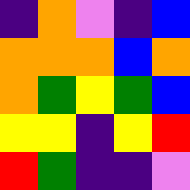[["indigo", "orange", "violet", "indigo", "blue"], ["orange", "orange", "orange", "blue", "orange"], ["orange", "green", "yellow", "green", "blue"], ["yellow", "yellow", "indigo", "yellow", "red"], ["red", "green", "indigo", "indigo", "violet"]]